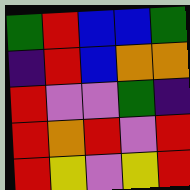[["green", "red", "blue", "blue", "green"], ["indigo", "red", "blue", "orange", "orange"], ["red", "violet", "violet", "green", "indigo"], ["red", "orange", "red", "violet", "red"], ["red", "yellow", "violet", "yellow", "red"]]